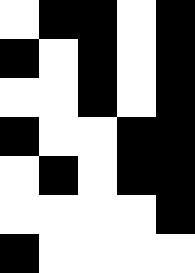[["white", "black", "black", "white", "black"], ["black", "white", "black", "white", "black"], ["white", "white", "black", "white", "black"], ["black", "white", "white", "black", "black"], ["white", "black", "white", "black", "black"], ["white", "white", "white", "white", "black"], ["black", "white", "white", "white", "white"]]